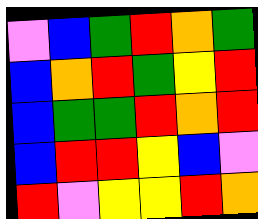[["violet", "blue", "green", "red", "orange", "green"], ["blue", "orange", "red", "green", "yellow", "red"], ["blue", "green", "green", "red", "orange", "red"], ["blue", "red", "red", "yellow", "blue", "violet"], ["red", "violet", "yellow", "yellow", "red", "orange"]]